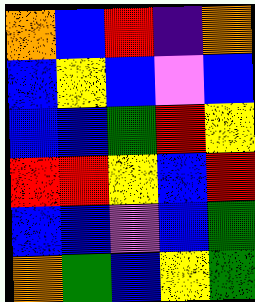[["orange", "blue", "red", "indigo", "orange"], ["blue", "yellow", "blue", "violet", "blue"], ["blue", "blue", "green", "red", "yellow"], ["red", "red", "yellow", "blue", "red"], ["blue", "blue", "violet", "blue", "green"], ["orange", "green", "blue", "yellow", "green"]]